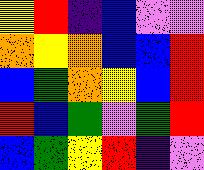[["yellow", "red", "indigo", "blue", "violet", "violet"], ["orange", "yellow", "orange", "blue", "blue", "red"], ["blue", "green", "orange", "yellow", "blue", "red"], ["red", "blue", "green", "violet", "green", "red"], ["blue", "green", "yellow", "red", "indigo", "violet"]]